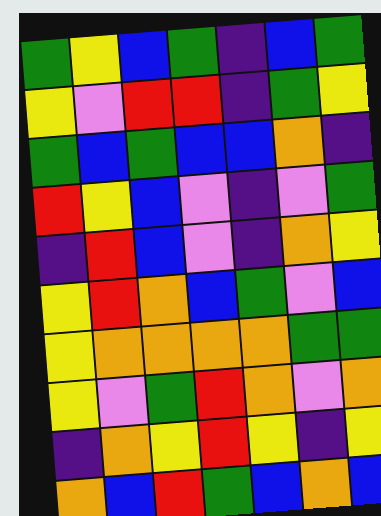[["green", "yellow", "blue", "green", "indigo", "blue", "green"], ["yellow", "violet", "red", "red", "indigo", "green", "yellow"], ["green", "blue", "green", "blue", "blue", "orange", "indigo"], ["red", "yellow", "blue", "violet", "indigo", "violet", "green"], ["indigo", "red", "blue", "violet", "indigo", "orange", "yellow"], ["yellow", "red", "orange", "blue", "green", "violet", "blue"], ["yellow", "orange", "orange", "orange", "orange", "green", "green"], ["yellow", "violet", "green", "red", "orange", "violet", "orange"], ["indigo", "orange", "yellow", "red", "yellow", "indigo", "yellow"], ["orange", "blue", "red", "green", "blue", "orange", "blue"]]